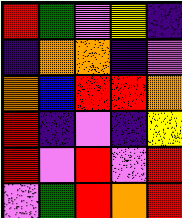[["red", "green", "violet", "yellow", "indigo"], ["indigo", "orange", "orange", "indigo", "violet"], ["orange", "blue", "red", "red", "orange"], ["red", "indigo", "violet", "indigo", "yellow"], ["red", "violet", "red", "violet", "red"], ["violet", "green", "red", "orange", "red"]]